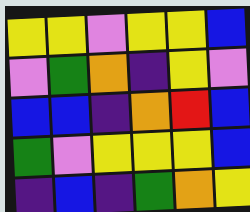[["yellow", "yellow", "violet", "yellow", "yellow", "blue"], ["violet", "green", "orange", "indigo", "yellow", "violet"], ["blue", "blue", "indigo", "orange", "red", "blue"], ["green", "violet", "yellow", "yellow", "yellow", "blue"], ["indigo", "blue", "indigo", "green", "orange", "yellow"]]